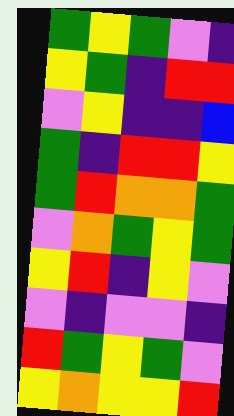[["green", "yellow", "green", "violet", "indigo"], ["yellow", "green", "indigo", "red", "red"], ["violet", "yellow", "indigo", "indigo", "blue"], ["green", "indigo", "red", "red", "yellow"], ["green", "red", "orange", "orange", "green"], ["violet", "orange", "green", "yellow", "green"], ["yellow", "red", "indigo", "yellow", "violet"], ["violet", "indigo", "violet", "violet", "indigo"], ["red", "green", "yellow", "green", "violet"], ["yellow", "orange", "yellow", "yellow", "red"]]